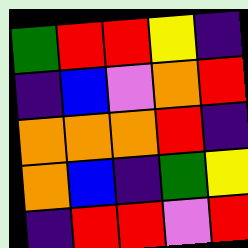[["green", "red", "red", "yellow", "indigo"], ["indigo", "blue", "violet", "orange", "red"], ["orange", "orange", "orange", "red", "indigo"], ["orange", "blue", "indigo", "green", "yellow"], ["indigo", "red", "red", "violet", "red"]]